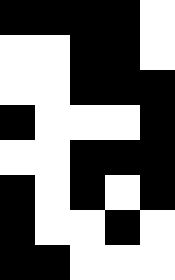[["black", "black", "black", "black", "white"], ["white", "white", "black", "black", "white"], ["white", "white", "black", "black", "black"], ["black", "white", "white", "white", "black"], ["white", "white", "black", "black", "black"], ["black", "white", "black", "white", "black"], ["black", "white", "white", "black", "white"], ["black", "black", "white", "white", "white"]]